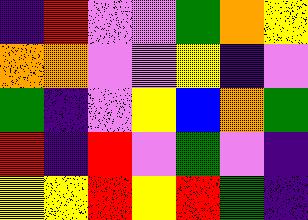[["indigo", "red", "violet", "violet", "green", "orange", "yellow"], ["orange", "orange", "violet", "violet", "yellow", "indigo", "violet"], ["green", "indigo", "violet", "yellow", "blue", "orange", "green"], ["red", "indigo", "red", "violet", "green", "violet", "indigo"], ["yellow", "yellow", "red", "yellow", "red", "green", "indigo"]]